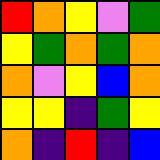[["red", "orange", "yellow", "violet", "green"], ["yellow", "green", "orange", "green", "orange"], ["orange", "violet", "yellow", "blue", "orange"], ["yellow", "yellow", "indigo", "green", "yellow"], ["orange", "indigo", "red", "indigo", "blue"]]